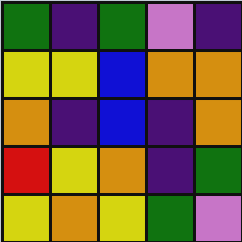[["green", "indigo", "green", "violet", "indigo"], ["yellow", "yellow", "blue", "orange", "orange"], ["orange", "indigo", "blue", "indigo", "orange"], ["red", "yellow", "orange", "indigo", "green"], ["yellow", "orange", "yellow", "green", "violet"]]